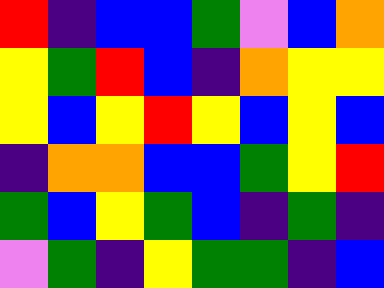[["red", "indigo", "blue", "blue", "green", "violet", "blue", "orange"], ["yellow", "green", "red", "blue", "indigo", "orange", "yellow", "yellow"], ["yellow", "blue", "yellow", "red", "yellow", "blue", "yellow", "blue"], ["indigo", "orange", "orange", "blue", "blue", "green", "yellow", "red"], ["green", "blue", "yellow", "green", "blue", "indigo", "green", "indigo"], ["violet", "green", "indigo", "yellow", "green", "green", "indigo", "blue"]]